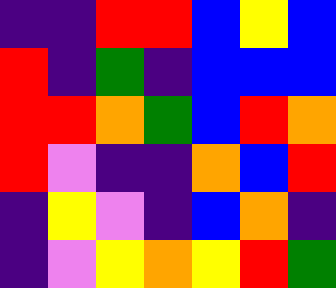[["indigo", "indigo", "red", "red", "blue", "yellow", "blue"], ["red", "indigo", "green", "indigo", "blue", "blue", "blue"], ["red", "red", "orange", "green", "blue", "red", "orange"], ["red", "violet", "indigo", "indigo", "orange", "blue", "red"], ["indigo", "yellow", "violet", "indigo", "blue", "orange", "indigo"], ["indigo", "violet", "yellow", "orange", "yellow", "red", "green"]]